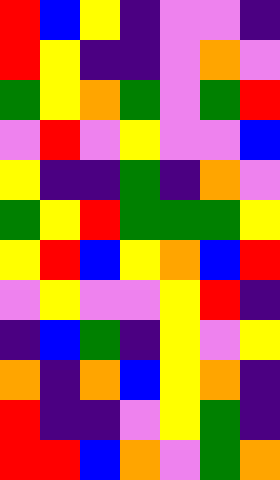[["red", "blue", "yellow", "indigo", "violet", "violet", "indigo"], ["red", "yellow", "indigo", "indigo", "violet", "orange", "violet"], ["green", "yellow", "orange", "green", "violet", "green", "red"], ["violet", "red", "violet", "yellow", "violet", "violet", "blue"], ["yellow", "indigo", "indigo", "green", "indigo", "orange", "violet"], ["green", "yellow", "red", "green", "green", "green", "yellow"], ["yellow", "red", "blue", "yellow", "orange", "blue", "red"], ["violet", "yellow", "violet", "violet", "yellow", "red", "indigo"], ["indigo", "blue", "green", "indigo", "yellow", "violet", "yellow"], ["orange", "indigo", "orange", "blue", "yellow", "orange", "indigo"], ["red", "indigo", "indigo", "violet", "yellow", "green", "indigo"], ["red", "red", "blue", "orange", "violet", "green", "orange"]]